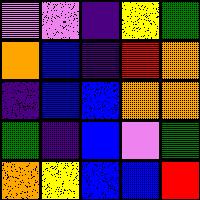[["violet", "violet", "indigo", "yellow", "green"], ["orange", "blue", "indigo", "red", "orange"], ["indigo", "blue", "blue", "orange", "orange"], ["green", "indigo", "blue", "violet", "green"], ["orange", "yellow", "blue", "blue", "red"]]